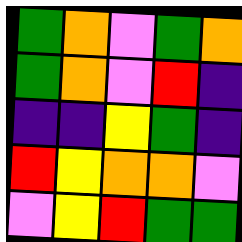[["green", "orange", "violet", "green", "orange"], ["green", "orange", "violet", "red", "indigo"], ["indigo", "indigo", "yellow", "green", "indigo"], ["red", "yellow", "orange", "orange", "violet"], ["violet", "yellow", "red", "green", "green"]]